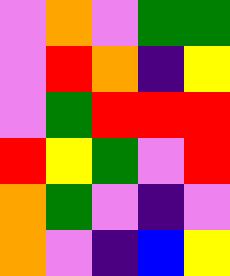[["violet", "orange", "violet", "green", "green"], ["violet", "red", "orange", "indigo", "yellow"], ["violet", "green", "red", "red", "red"], ["red", "yellow", "green", "violet", "red"], ["orange", "green", "violet", "indigo", "violet"], ["orange", "violet", "indigo", "blue", "yellow"]]